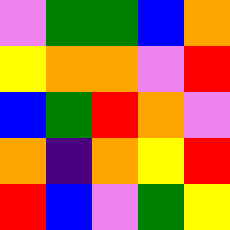[["violet", "green", "green", "blue", "orange"], ["yellow", "orange", "orange", "violet", "red"], ["blue", "green", "red", "orange", "violet"], ["orange", "indigo", "orange", "yellow", "red"], ["red", "blue", "violet", "green", "yellow"]]